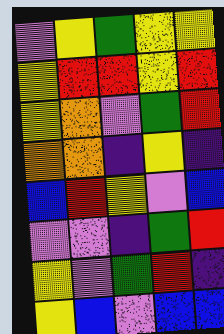[["violet", "yellow", "green", "yellow", "yellow"], ["yellow", "red", "red", "yellow", "red"], ["yellow", "orange", "violet", "green", "red"], ["orange", "orange", "indigo", "yellow", "indigo"], ["blue", "red", "yellow", "violet", "blue"], ["violet", "violet", "indigo", "green", "red"], ["yellow", "violet", "green", "red", "indigo"], ["yellow", "blue", "violet", "blue", "blue"]]